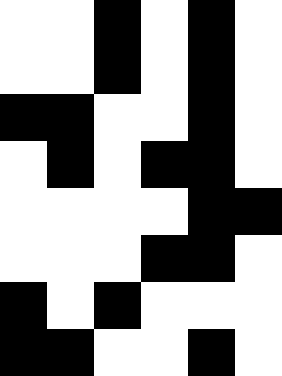[["white", "white", "black", "white", "black", "white"], ["white", "white", "black", "white", "black", "white"], ["black", "black", "white", "white", "black", "white"], ["white", "black", "white", "black", "black", "white"], ["white", "white", "white", "white", "black", "black"], ["white", "white", "white", "black", "black", "white"], ["black", "white", "black", "white", "white", "white"], ["black", "black", "white", "white", "black", "white"]]